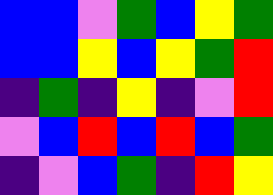[["blue", "blue", "violet", "green", "blue", "yellow", "green"], ["blue", "blue", "yellow", "blue", "yellow", "green", "red"], ["indigo", "green", "indigo", "yellow", "indigo", "violet", "red"], ["violet", "blue", "red", "blue", "red", "blue", "green"], ["indigo", "violet", "blue", "green", "indigo", "red", "yellow"]]